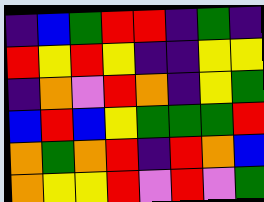[["indigo", "blue", "green", "red", "red", "indigo", "green", "indigo"], ["red", "yellow", "red", "yellow", "indigo", "indigo", "yellow", "yellow"], ["indigo", "orange", "violet", "red", "orange", "indigo", "yellow", "green"], ["blue", "red", "blue", "yellow", "green", "green", "green", "red"], ["orange", "green", "orange", "red", "indigo", "red", "orange", "blue"], ["orange", "yellow", "yellow", "red", "violet", "red", "violet", "green"]]